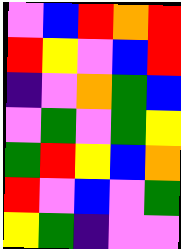[["violet", "blue", "red", "orange", "red"], ["red", "yellow", "violet", "blue", "red"], ["indigo", "violet", "orange", "green", "blue"], ["violet", "green", "violet", "green", "yellow"], ["green", "red", "yellow", "blue", "orange"], ["red", "violet", "blue", "violet", "green"], ["yellow", "green", "indigo", "violet", "violet"]]